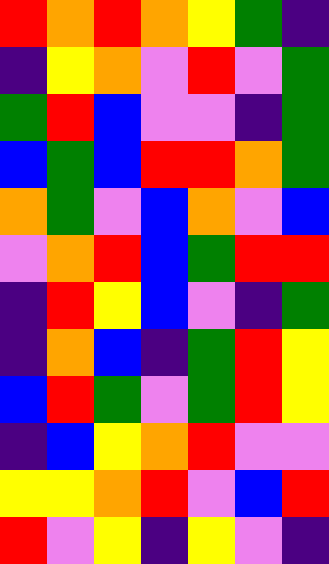[["red", "orange", "red", "orange", "yellow", "green", "indigo"], ["indigo", "yellow", "orange", "violet", "red", "violet", "green"], ["green", "red", "blue", "violet", "violet", "indigo", "green"], ["blue", "green", "blue", "red", "red", "orange", "green"], ["orange", "green", "violet", "blue", "orange", "violet", "blue"], ["violet", "orange", "red", "blue", "green", "red", "red"], ["indigo", "red", "yellow", "blue", "violet", "indigo", "green"], ["indigo", "orange", "blue", "indigo", "green", "red", "yellow"], ["blue", "red", "green", "violet", "green", "red", "yellow"], ["indigo", "blue", "yellow", "orange", "red", "violet", "violet"], ["yellow", "yellow", "orange", "red", "violet", "blue", "red"], ["red", "violet", "yellow", "indigo", "yellow", "violet", "indigo"]]